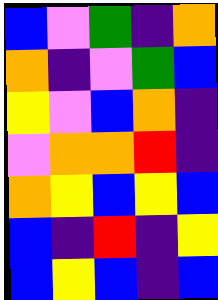[["blue", "violet", "green", "indigo", "orange"], ["orange", "indigo", "violet", "green", "blue"], ["yellow", "violet", "blue", "orange", "indigo"], ["violet", "orange", "orange", "red", "indigo"], ["orange", "yellow", "blue", "yellow", "blue"], ["blue", "indigo", "red", "indigo", "yellow"], ["blue", "yellow", "blue", "indigo", "blue"]]